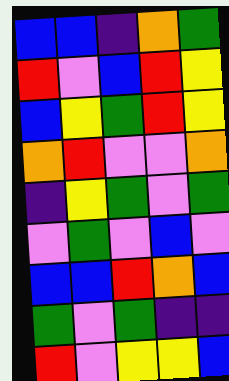[["blue", "blue", "indigo", "orange", "green"], ["red", "violet", "blue", "red", "yellow"], ["blue", "yellow", "green", "red", "yellow"], ["orange", "red", "violet", "violet", "orange"], ["indigo", "yellow", "green", "violet", "green"], ["violet", "green", "violet", "blue", "violet"], ["blue", "blue", "red", "orange", "blue"], ["green", "violet", "green", "indigo", "indigo"], ["red", "violet", "yellow", "yellow", "blue"]]